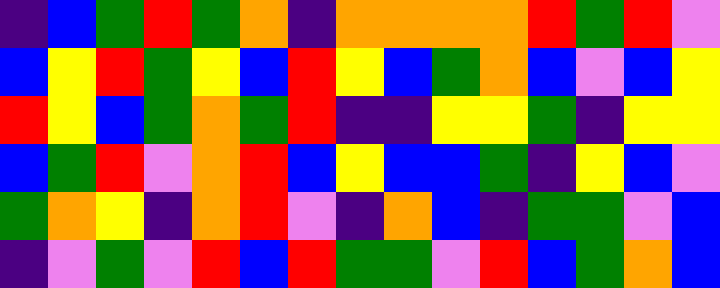[["indigo", "blue", "green", "red", "green", "orange", "indigo", "orange", "orange", "orange", "orange", "red", "green", "red", "violet"], ["blue", "yellow", "red", "green", "yellow", "blue", "red", "yellow", "blue", "green", "orange", "blue", "violet", "blue", "yellow"], ["red", "yellow", "blue", "green", "orange", "green", "red", "indigo", "indigo", "yellow", "yellow", "green", "indigo", "yellow", "yellow"], ["blue", "green", "red", "violet", "orange", "red", "blue", "yellow", "blue", "blue", "green", "indigo", "yellow", "blue", "violet"], ["green", "orange", "yellow", "indigo", "orange", "red", "violet", "indigo", "orange", "blue", "indigo", "green", "green", "violet", "blue"], ["indigo", "violet", "green", "violet", "red", "blue", "red", "green", "green", "violet", "red", "blue", "green", "orange", "blue"]]